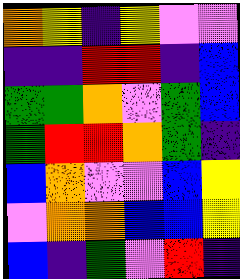[["orange", "yellow", "indigo", "yellow", "violet", "violet"], ["indigo", "indigo", "red", "red", "indigo", "blue"], ["green", "green", "orange", "violet", "green", "blue"], ["green", "red", "red", "orange", "green", "indigo"], ["blue", "orange", "violet", "violet", "blue", "yellow"], ["violet", "orange", "orange", "blue", "blue", "yellow"], ["blue", "indigo", "green", "violet", "red", "indigo"]]